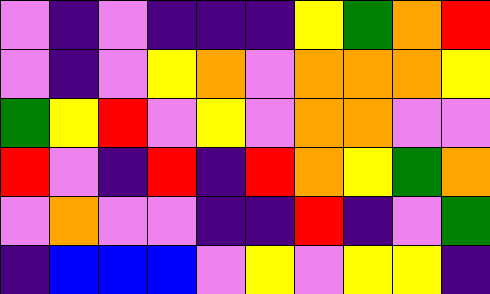[["violet", "indigo", "violet", "indigo", "indigo", "indigo", "yellow", "green", "orange", "red"], ["violet", "indigo", "violet", "yellow", "orange", "violet", "orange", "orange", "orange", "yellow"], ["green", "yellow", "red", "violet", "yellow", "violet", "orange", "orange", "violet", "violet"], ["red", "violet", "indigo", "red", "indigo", "red", "orange", "yellow", "green", "orange"], ["violet", "orange", "violet", "violet", "indigo", "indigo", "red", "indigo", "violet", "green"], ["indigo", "blue", "blue", "blue", "violet", "yellow", "violet", "yellow", "yellow", "indigo"]]